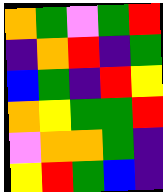[["orange", "green", "violet", "green", "red"], ["indigo", "orange", "red", "indigo", "green"], ["blue", "green", "indigo", "red", "yellow"], ["orange", "yellow", "green", "green", "red"], ["violet", "orange", "orange", "green", "indigo"], ["yellow", "red", "green", "blue", "indigo"]]